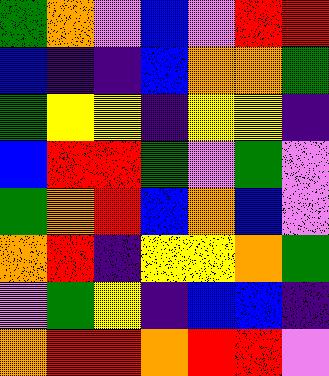[["green", "orange", "violet", "blue", "violet", "red", "red"], ["blue", "indigo", "indigo", "blue", "orange", "orange", "green"], ["green", "yellow", "yellow", "indigo", "yellow", "yellow", "indigo"], ["blue", "red", "red", "green", "violet", "green", "violet"], ["green", "orange", "red", "blue", "orange", "blue", "violet"], ["orange", "red", "indigo", "yellow", "yellow", "orange", "green"], ["violet", "green", "yellow", "indigo", "blue", "blue", "indigo"], ["orange", "red", "red", "orange", "red", "red", "violet"]]